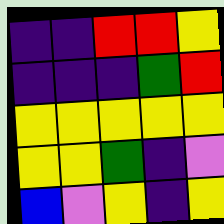[["indigo", "indigo", "red", "red", "yellow"], ["indigo", "indigo", "indigo", "green", "red"], ["yellow", "yellow", "yellow", "yellow", "yellow"], ["yellow", "yellow", "green", "indigo", "violet"], ["blue", "violet", "yellow", "indigo", "yellow"]]